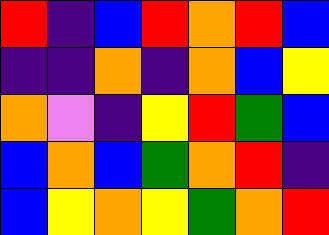[["red", "indigo", "blue", "red", "orange", "red", "blue"], ["indigo", "indigo", "orange", "indigo", "orange", "blue", "yellow"], ["orange", "violet", "indigo", "yellow", "red", "green", "blue"], ["blue", "orange", "blue", "green", "orange", "red", "indigo"], ["blue", "yellow", "orange", "yellow", "green", "orange", "red"]]